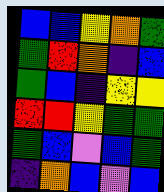[["blue", "blue", "yellow", "orange", "green"], ["green", "red", "orange", "indigo", "blue"], ["green", "blue", "indigo", "yellow", "yellow"], ["red", "red", "yellow", "green", "green"], ["green", "blue", "violet", "blue", "green"], ["indigo", "orange", "blue", "violet", "blue"]]